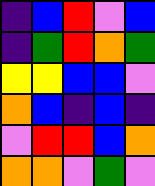[["indigo", "blue", "red", "violet", "blue"], ["indigo", "green", "red", "orange", "green"], ["yellow", "yellow", "blue", "blue", "violet"], ["orange", "blue", "indigo", "blue", "indigo"], ["violet", "red", "red", "blue", "orange"], ["orange", "orange", "violet", "green", "violet"]]